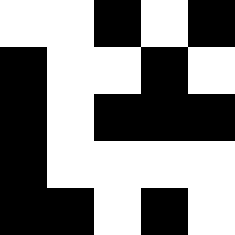[["white", "white", "black", "white", "black"], ["black", "white", "white", "black", "white"], ["black", "white", "black", "black", "black"], ["black", "white", "white", "white", "white"], ["black", "black", "white", "black", "white"]]